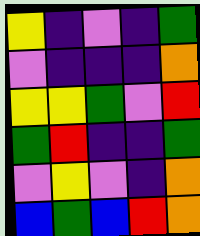[["yellow", "indigo", "violet", "indigo", "green"], ["violet", "indigo", "indigo", "indigo", "orange"], ["yellow", "yellow", "green", "violet", "red"], ["green", "red", "indigo", "indigo", "green"], ["violet", "yellow", "violet", "indigo", "orange"], ["blue", "green", "blue", "red", "orange"]]